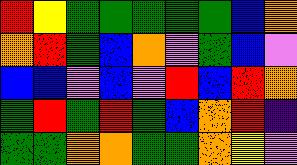[["red", "yellow", "green", "green", "green", "green", "green", "blue", "orange"], ["orange", "red", "green", "blue", "orange", "violet", "green", "blue", "violet"], ["blue", "blue", "violet", "blue", "violet", "red", "blue", "red", "orange"], ["green", "red", "green", "red", "green", "blue", "orange", "red", "indigo"], ["green", "green", "orange", "orange", "green", "green", "orange", "yellow", "violet"]]